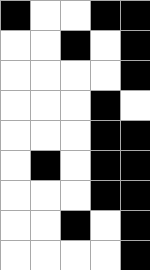[["black", "white", "white", "black", "black"], ["white", "white", "black", "white", "black"], ["white", "white", "white", "white", "black"], ["white", "white", "white", "black", "white"], ["white", "white", "white", "black", "black"], ["white", "black", "white", "black", "black"], ["white", "white", "white", "black", "black"], ["white", "white", "black", "white", "black"], ["white", "white", "white", "white", "black"]]